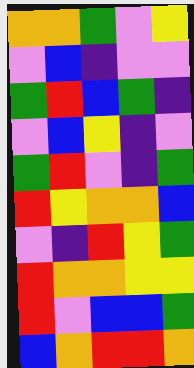[["orange", "orange", "green", "violet", "yellow"], ["violet", "blue", "indigo", "violet", "violet"], ["green", "red", "blue", "green", "indigo"], ["violet", "blue", "yellow", "indigo", "violet"], ["green", "red", "violet", "indigo", "green"], ["red", "yellow", "orange", "orange", "blue"], ["violet", "indigo", "red", "yellow", "green"], ["red", "orange", "orange", "yellow", "yellow"], ["red", "violet", "blue", "blue", "green"], ["blue", "orange", "red", "red", "orange"]]